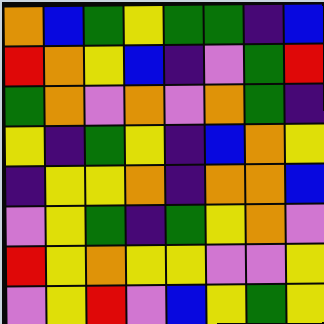[["orange", "blue", "green", "yellow", "green", "green", "indigo", "blue"], ["red", "orange", "yellow", "blue", "indigo", "violet", "green", "red"], ["green", "orange", "violet", "orange", "violet", "orange", "green", "indigo"], ["yellow", "indigo", "green", "yellow", "indigo", "blue", "orange", "yellow"], ["indigo", "yellow", "yellow", "orange", "indigo", "orange", "orange", "blue"], ["violet", "yellow", "green", "indigo", "green", "yellow", "orange", "violet"], ["red", "yellow", "orange", "yellow", "yellow", "violet", "violet", "yellow"], ["violet", "yellow", "red", "violet", "blue", "yellow", "green", "yellow"]]